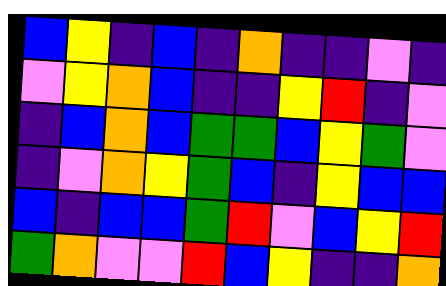[["blue", "yellow", "indigo", "blue", "indigo", "orange", "indigo", "indigo", "violet", "indigo"], ["violet", "yellow", "orange", "blue", "indigo", "indigo", "yellow", "red", "indigo", "violet"], ["indigo", "blue", "orange", "blue", "green", "green", "blue", "yellow", "green", "violet"], ["indigo", "violet", "orange", "yellow", "green", "blue", "indigo", "yellow", "blue", "blue"], ["blue", "indigo", "blue", "blue", "green", "red", "violet", "blue", "yellow", "red"], ["green", "orange", "violet", "violet", "red", "blue", "yellow", "indigo", "indigo", "orange"]]